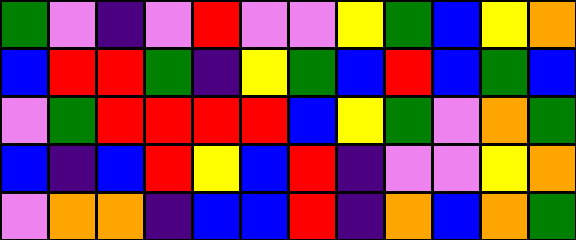[["green", "violet", "indigo", "violet", "red", "violet", "violet", "yellow", "green", "blue", "yellow", "orange"], ["blue", "red", "red", "green", "indigo", "yellow", "green", "blue", "red", "blue", "green", "blue"], ["violet", "green", "red", "red", "red", "red", "blue", "yellow", "green", "violet", "orange", "green"], ["blue", "indigo", "blue", "red", "yellow", "blue", "red", "indigo", "violet", "violet", "yellow", "orange"], ["violet", "orange", "orange", "indigo", "blue", "blue", "red", "indigo", "orange", "blue", "orange", "green"]]